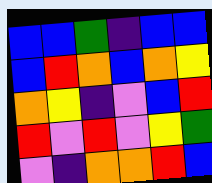[["blue", "blue", "green", "indigo", "blue", "blue"], ["blue", "red", "orange", "blue", "orange", "yellow"], ["orange", "yellow", "indigo", "violet", "blue", "red"], ["red", "violet", "red", "violet", "yellow", "green"], ["violet", "indigo", "orange", "orange", "red", "blue"]]